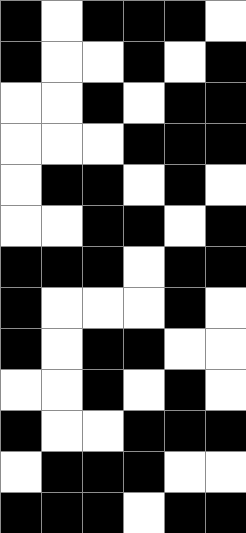[["black", "white", "black", "black", "black", "white"], ["black", "white", "white", "black", "white", "black"], ["white", "white", "black", "white", "black", "black"], ["white", "white", "white", "black", "black", "black"], ["white", "black", "black", "white", "black", "white"], ["white", "white", "black", "black", "white", "black"], ["black", "black", "black", "white", "black", "black"], ["black", "white", "white", "white", "black", "white"], ["black", "white", "black", "black", "white", "white"], ["white", "white", "black", "white", "black", "white"], ["black", "white", "white", "black", "black", "black"], ["white", "black", "black", "black", "white", "white"], ["black", "black", "black", "white", "black", "black"]]